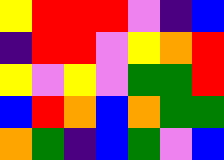[["yellow", "red", "red", "red", "violet", "indigo", "blue"], ["indigo", "red", "red", "violet", "yellow", "orange", "red"], ["yellow", "violet", "yellow", "violet", "green", "green", "red"], ["blue", "red", "orange", "blue", "orange", "green", "green"], ["orange", "green", "indigo", "blue", "green", "violet", "blue"]]